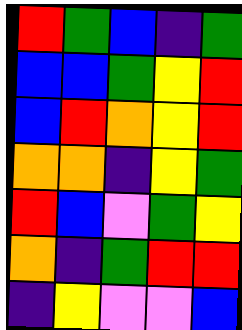[["red", "green", "blue", "indigo", "green"], ["blue", "blue", "green", "yellow", "red"], ["blue", "red", "orange", "yellow", "red"], ["orange", "orange", "indigo", "yellow", "green"], ["red", "blue", "violet", "green", "yellow"], ["orange", "indigo", "green", "red", "red"], ["indigo", "yellow", "violet", "violet", "blue"]]